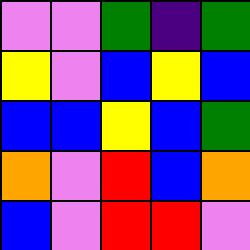[["violet", "violet", "green", "indigo", "green"], ["yellow", "violet", "blue", "yellow", "blue"], ["blue", "blue", "yellow", "blue", "green"], ["orange", "violet", "red", "blue", "orange"], ["blue", "violet", "red", "red", "violet"]]